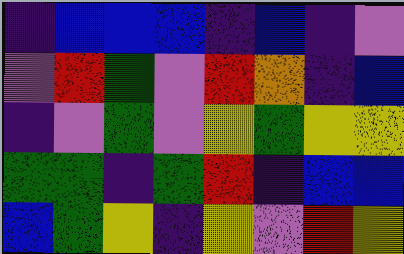[["indigo", "blue", "blue", "blue", "indigo", "blue", "indigo", "violet"], ["violet", "red", "green", "violet", "red", "orange", "indigo", "blue"], ["indigo", "violet", "green", "violet", "yellow", "green", "yellow", "yellow"], ["green", "green", "indigo", "green", "red", "indigo", "blue", "blue"], ["blue", "green", "yellow", "indigo", "yellow", "violet", "red", "yellow"]]